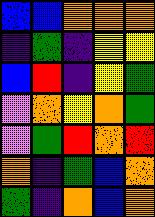[["blue", "blue", "orange", "orange", "orange"], ["indigo", "green", "indigo", "yellow", "yellow"], ["blue", "red", "indigo", "yellow", "green"], ["violet", "orange", "yellow", "orange", "green"], ["violet", "green", "red", "orange", "red"], ["orange", "indigo", "green", "blue", "orange"], ["green", "indigo", "orange", "blue", "orange"]]